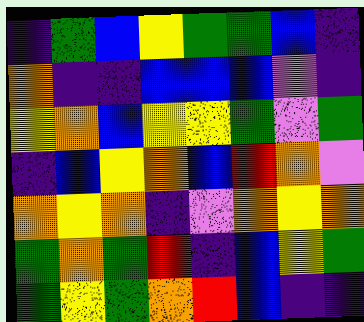[["indigo", "green", "blue", "yellow", "green", "green", "blue", "indigo"], ["orange", "indigo", "indigo", "blue", "blue", "blue", "violet", "indigo"], ["yellow", "orange", "blue", "yellow", "yellow", "green", "violet", "green"], ["indigo", "blue", "yellow", "orange", "blue", "red", "orange", "violet"], ["orange", "yellow", "orange", "indigo", "violet", "orange", "yellow", "orange"], ["green", "orange", "green", "red", "indigo", "blue", "yellow", "green"], ["green", "yellow", "green", "orange", "red", "blue", "indigo", "indigo"]]